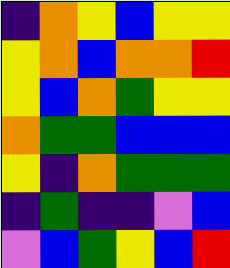[["indigo", "orange", "yellow", "blue", "yellow", "yellow"], ["yellow", "orange", "blue", "orange", "orange", "red"], ["yellow", "blue", "orange", "green", "yellow", "yellow"], ["orange", "green", "green", "blue", "blue", "blue"], ["yellow", "indigo", "orange", "green", "green", "green"], ["indigo", "green", "indigo", "indigo", "violet", "blue"], ["violet", "blue", "green", "yellow", "blue", "red"]]